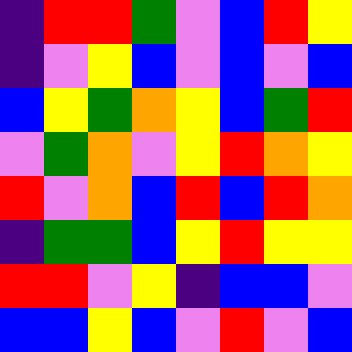[["indigo", "red", "red", "green", "violet", "blue", "red", "yellow"], ["indigo", "violet", "yellow", "blue", "violet", "blue", "violet", "blue"], ["blue", "yellow", "green", "orange", "yellow", "blue", "green", "red"], ["violet", "green", "orange", "violet", "yellow", "red", "orange", "yellow"], ["red", "violet", "orange", "blue", "red", "blue", "red", "orange"], ["indigo", "green", "green", "blue", "yellow", "red", "yellow", "yellow"], ["red", "red", "violet", "yellow", "indigo", "blue", "blue", "violet"], ["blue", "blue", "yellow", "blue", "violet", "red", "violet", "blue"]]